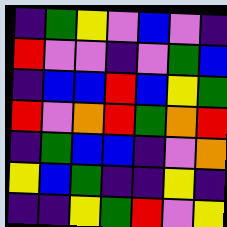[["indigo", "green", "yellow", "violet", "blue", "violet", "indigo"], ["red", "violet", "violet", "indigo", "violet", "green", "blue"], ["indigo", "blue", "blue", "red", "blue", "yellow", "green"], ["red", "violet", "orange", "red", "green", "orange", "red"], ["indigo", "green", "blue", "blue", "indigo", "violet", "orange"], ["yellow", "blue", "green", "indigo", "indigo", "yellow", "indigo"], ["indigo", "indigo", "yellow", "green", "red", "violet", "yellow"]]